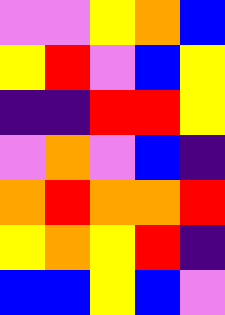[["violet", "violet", "yellow", "orange", "blue"], ["yellow", "red", "violet", "blue", "yellow"], ["indigo", "indigo", "red", "red", "yellow"], ["violet", "orange", "violet", "blue", "indigo"], ["orange", "red", "orange", "orange", "red"], ["yellow", "orange", "yellow", "red", "indigo"], ["blue", "blue", "yellow", "blue", "violet"]]